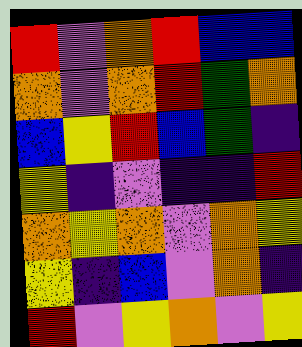[["red", "violet", "orange", "red", "blue", "blue"], ["orange", "violet", "orange", "red", "green", "orange"], ["blue", "yellow", "red", "blue", "green", "indigo"], ["yellow", "indigo", "violet", "indigo", "indigo", "red"], ["orange", "yellow", "orange", "violet", "orange", "yellow"], ["yellow", "indigo", "blue", "violet", "orange", "indigo"], ["red", "violet", "yellow", "orange", "violet", "yellow"]]